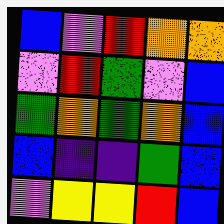[["blue", "violet", "red", "orange", "orange"], ["violet", "red", "green", "violet", "blue"], ["green", "orange", "green", "orange", "blue"], ["blue", "indigo", "indigo", "green", "blue"], ["violet", "yellow", "yellow", "red", "blue"]]